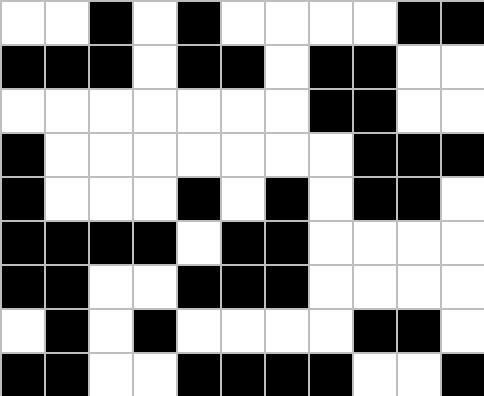[["white", "white", "black", "white", "black", "white", "white", "white", "white", "black", "black"], ["black", "black", "black", "white", "black", "black", "white", "black", "black", "white", "white"], ["white", "white", "white", "white", "white", "white", "white", "black", "black", "white", "white"], ["black", "white", "white", "white", "white", "white", "white", "white", "black", "black", "black"], ["black", "white", "white", "white", "black", "white", "black", "white", "black", "black", "white"], ["black", "black", "black", "black", "white", "black", "black", "white", "white", "white", "white"], ["black", "black", "white", "white", "black", "black", "black", "white", "white", "white", "white"], ["white", "black", "white", "black", "white", "white", "white", "white", "black", "black", "white"], ["black", "black", "white", "white", "black", "black", "black", "black", "white", "white", "black"]]